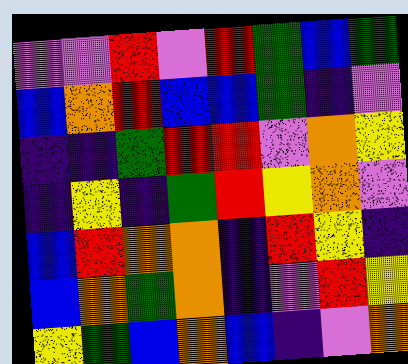[["violet", "violet", "red", "violet", "red", "green", "blue", "green"], ["blue", "orange", "red", "blue", "blue", "green", "indigo", "violet"], ["indigo", "indigo", "green", "red", "red", "violet", "orange", "yellow"], ["indigo", "yellow", "indigo", "green", "red", "yellow", "orange", "violet"], ["blue", "red", "orange", "orange", "indigo", "red", "yellow", "indigo"], ["blue", "orange", "green", "orange", "indigo", "violet", "red", "yellow"], ["yellow", "green", "blue", "orange", "blue", "indigo", "violet", "orange"]]